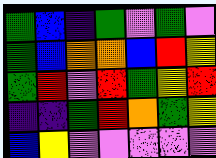[["green", "blue", "indigo", "green", "violet", "green", "violet"], ["green", "blue", "orange", "orange", "blue", "red", "yellow"], ["green", "red", "violet", "red", "green", "yellow", "red"], ["indigo", "indigo", "green", "red", "orange", "green", "yellow"], ["blue", "yellow", "violet", "violet", "violet", "violet", "violet"]]